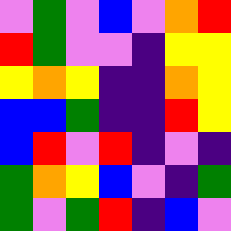[["violet", "green", "violet", "blue", "violet", "orange", "red"], ["red", "green", "violet", "violet", "indigo", "yellow", "yellow"], ["yellow", "orange", "yellow", "indigo", "indigo", "orange", "yellow"], ["blue", "blue", "green", "indigo", "indigo", "red", "yellow"], ["blue", "red", "violet", "red", "indigo", "violet", "indigo"], ["green", "orange", "yellow", "blue", "violet", "indigo", "green"], ["green", "violet", "green", "red", "indigo", "blue", "violet"]]